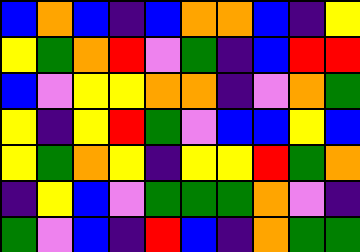[["blue", "orange", "blue", "indigo", "blue", "orange", "orange", "blue", "indigo", "yellow"], ["yellow", "green", "orange", "red", "violet", "green", "indigo", "blue", "red", "red"], ["blue", "violet", "yellow", "yellow", "orange", "orange", "indigo", "violet", "orange", "green"], ["yellow", "indigo", "yellow", "red", "green", "violet", "blue", "blue", "yellow", "blue"], ["yellow", "green", "orange", "yellow", "indigo", "yellow", "yellow", "red", "green", "orange"], ["indigo", "yellow", "blue", "violet", "green", "green", "green", "orange", "violet", "indigo"], ["green", "violet", "blue", "indigo", "red", "blue", "indigo", "orange", "green", "green"]]